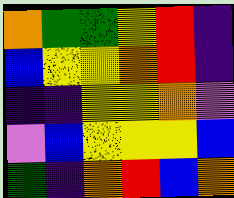[["orange", "green", "green", "yellow", "red", "indigo"], ["blue", "yellow", "yellow", "orange", "red", "indigo"], ["indigo", "indigo", "yellow", "yellow", "orange", "violet"], ["violet", "blue", "yellow", "yellow", "yellow", "blue"], ["green", "indigo", "orange", "red", "blue", "orange"]]